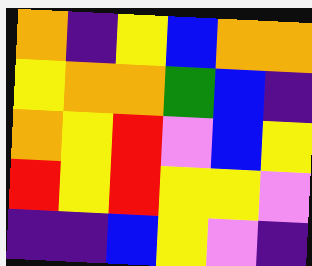[["orange", "indigo", "yellow", "blue", "orange", "orange"], ["yellow", "orange", "orange", "green", "blue", "indigo"], ["orange", "yellow", "red", "violet", "blue", "yellow"], ["red", "yellow", "red", "yellow", "yellow", "violet"], ["indigo", "indigo", "blue", "yellow", "violet", "indigo"]]